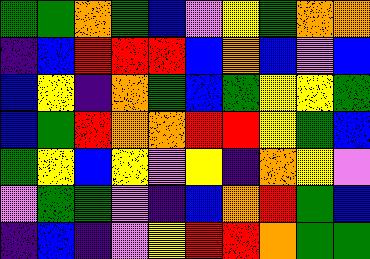[["green", "green", "orange", "green", "blue", "violet", "yellow", "green", "orange", "orange"], ["indigo", "blue", "red", "red", "red", "blue", "orange", "blue", "violet", "blue"], ["blue", "yellow", "indigo", "orange", "green", "blue", "green", "yellow", "yellow", "green"], ["blue", "green", "red", "orange", "orange", "red", "red", "yellow", "green", "blue"], ["green", "yellow", "blue", "yellow", "violet", "yellow", "indigo", "orange", "yellow", "violet"], ["violet", "green", "green", "violet", "indigo", "blue", "orange", "red", "green", "blue"], ["indigo", "blue", "indigo", "violet", "yellow", "red", "red", "orange", "green", "green"]]